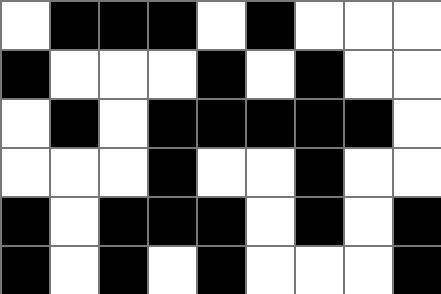[["white", "black", "black", "black", "white", "black", "white", "white", "white"], ["black", "white", "white", "white", "black", "white", "black", "white", "white"], ["white", "black", "white", "black", "black", "black", "black", "black", "white"], ["white", "white", "white", "black", "white", "white", "black", "white", "white"], ["black", "white", "black", "black", "black", "white", "black", "white", "black"], ["black", "white", "black", "white", "black", "white", "white", "white", "black"]]